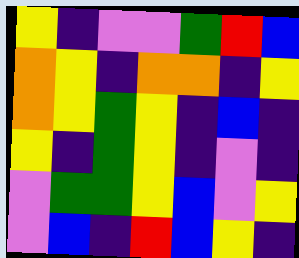[["yellow", "indigo", "violet", "violet", "green", "red", "blue"], ["orange", "yellow", "indigo", "orange", "orange", "indigo", "yellow"], ["orange", "yellow", "green", "yellow", "indigo", "blue", "indigo"], ["yellow", "indigo", "green", "yellow", "indigo", "violet", "indigo"], ["violet", "green", "green", "yellow", "blue", "violet", "yellow"], ["violet", "blue", "indigo", "red", "blue", "yellow", "indigo"]]